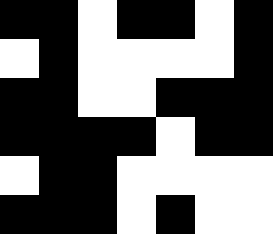[["black", "black", "white", "black", "black", "white", "black"], ["white", "black", "white", "white", "white", "white", "black"], ["black", "black", "white", "white", "black", "black", "black"], ["black", "black", "black", "black", "white", "black", "black"], ["white", "black", "black", "white", "white", "white", "white"], ["black", "black", "black", "white", "black", "white", "white"]]